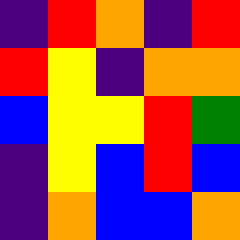[["indigo", "red", "orange", "indigo", "red"], ["red", "yellow", "indigo", "orange", "orange"], ["blue", "yellow", "yellow", "red", "green"], ["indigo", "yellow", "blue", "red", "blue"], ["indigo", "orange", "blue", "blue", "orange"]]